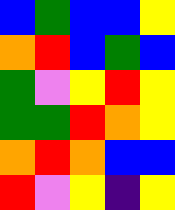[["blue", "green", "blue", "blue", "yellow"], ["orange", "red", "blue", "green", "blue"], ["green", "violet", "yellow", "red", "yellow"], ["green", "green", "red", "orange", "yellow"], ["orange", "red", "orange", "blue", "blue"], ["red", "violet", "yellow", "indigo", "yellow"]]